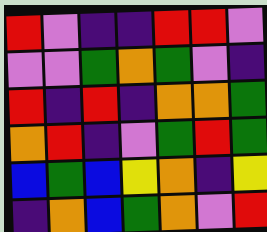[["red", "violet", "indigo", "indigo", "red", "red", "violet"], ["violet", "violet", "green", "orange", "green", "violet", "indigo"], ["red", "indigo", "red", "indigo", "orange", "orange", "green"], ["orange", "red", "indigo", "violet", "green", "red", "green"], ["blue", "green", "blue", "yellow", "orange", "indigo", "yellow"], ["indigo", "orange", "blue", "green", "orange", "violet", "red"]]